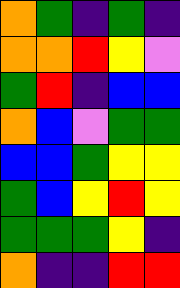[["orange", "green", "indigo", "green", "indigo"], ["orange", "orange", "red", "yellow", "violet"], ["green", "red", "indigo", "blue", "blue"], ["orange", "blue", "violet", "green", "green"], ["blue", "blue", "green", "yellow", "yellow"], ["green", "blue", "yellow", "red", "yellow"], ["green", "green", "green", "yellow", "indigo"], ["orange", "indigo", "indigo", "red", "red"]]